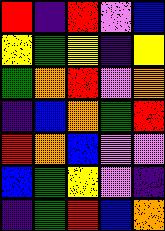[["red", "indigo", "red", "violet", "blue"], ["yellow", "green", "yellow", "indigo", "yellow"], ["green", "orange", "red", "violet", "orange"], ["indigo", "blue", "orange", "green", "red"], ["red", "orange", "blue", "violet", "violet"], ["blue", "green", "yellow", "violet", "indigo"], ["indigo", "green", "red", "blue", "orange"]]